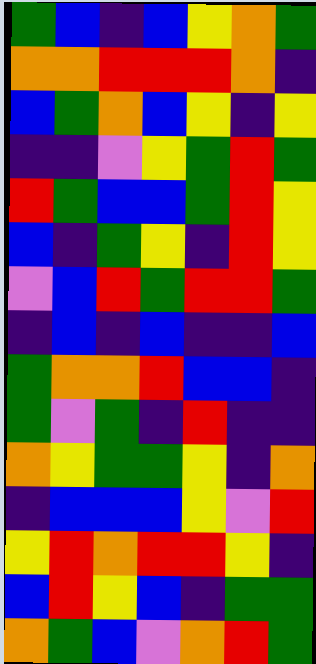[["green", "blue", "indigo", "blue", "yellow", "orange", "green"], ["orange", "orange", "red", "red", "red", "orange", "indigo"], ["blue", "green", "orange", "blue", "yellow", "indigo", "yellow"], ["indigo", "indigo", "violet", "yellow", "green", "red", "green"], ["red", "green", "blue", "blue", "green", "red", "yellow"], ["blue", "indigo", "green", "yellow", "indigo", "red", "yellow"], ["violet", "blue", "red", "green", "red", "red", "green"], ["indigo", "blue", "indigo", "blue", "indigo", "indigo", "blue"], ["green", "orange", "orange", "red", "blue", "blue", "indigo"], ["green", "violet", "green", "indigo", "red", "indigo", "indigo"], ["orange", "yellow", "green", "green", "yellow", "indigo", "orange"], ["indigo", "blue", "blue", "blue", "yellow", "violet", "red"], ["yellow", "red", "orange", "red", "red", "yellow", "indigo"], ["blue", "red", "yellow", "blue", "indigo", "green", "green"], ["orange", "green", "blue", "violet", "orange", "red", "green"]]